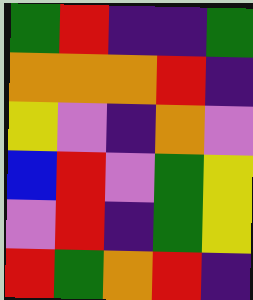[["green", "red", "indigo", "indigo", "green"], ["orange", "orange", "orange", "red", "indigo"], ["yellow", "violet", "indigo", "orange", "violet"], ["blue", "red", "violet", "green", "yellow"], ["violet", "red", "indigo", "green", "yellow"], ["red", "green", "orange", "red", "indigo"]]